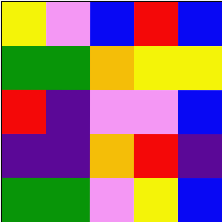[["yellow", "violet", "blue", "red", "blue"], ["green", "green", "orange", "yellow", "yellow"], ["red", "indigo", "violet", "violet", "blue"], ["indigo", "indigo", "orange", "red", "indigo"], ["green", "green", "violet", "yellow", "blue"]]